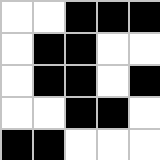[["white", "white", "black", "black", "black"], ["white", "black", "black", "white", "white"], ["white", "black", "black", "white", "black"], ["white", "white", "black", "black", "white"], ["black", "black", "white", "white", "white"]]